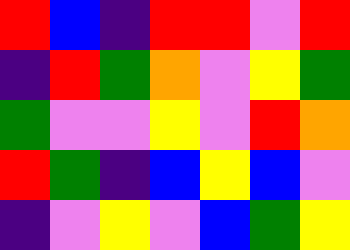[["red", "blue", "indigo", "red", "red", "violet", "red"], ["indigo", "red", "green", "orange", "violet", "yellow", "green"], ["green", "violet", "violet", "yellow", "violet", "red", "orange"], ["red", "green", "indigo", "blue", "yellow", "blue", "violet"], ["indigo", "violet", "yellow", "violet", "blue", "green", "yellow"]]